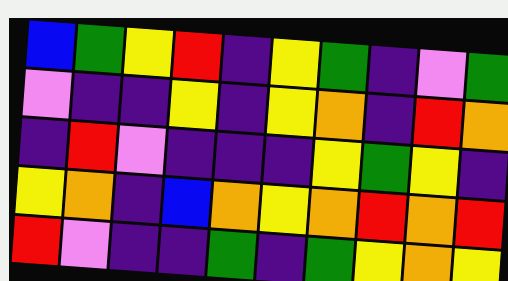[["blue", "green", "yellow", "red", "indigo", "yellow", "green", "indigo", "violet", "green"], ["violet", "indigo", "indigo", "yellow", "indigo", "yellow", "orange", "indigo", "red", "orange"], ["indigo", "red", "violet", "indigo", "indigo", "indigo", "yellow", "green", "yellow", "indigo"], ["yellow", "orange", "indigo", "blue", "orange", "yellow", "orange", "red", "orange", "red"], ["red", "violet", "indigo", "indigo", "green", "indigo", "green", "yellow", "orange", "yellow"]]